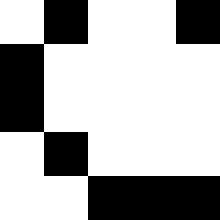[["white", "black", "white", "white", "black"], ["black", "white", "white", "white", "white"], ["black", "white", "white", "white", "white"], ["white", "black", "white", "white", "white"], ["white", "white", "black", "black", "black"]]